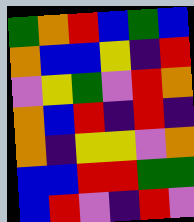[["green", "orange", "red", "blue", "green", "blue"], ["orange", "blue", "blue", "yellow", "indigo", "red"], ["violet", "yellow", "green", "violet", "red", "orange"], ["orange", "blue", "red", "indigo", "red", "indigo"], ["orange", "indigo", "yellow", "yellow", "violet", "orange"], ["blue", "blue", "red", "red", "green", "green"], ["blue", "red", "violet", "indigo", "red", "violet"]]